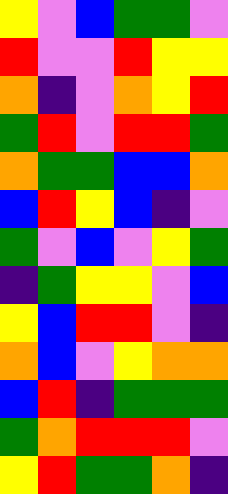[["yellow", "violet", "blue", "green", "green", "violet"], ["red", "violet", "violet", "red", "yellow", "yellow"], ["orange", "indigo", "violet", "orange", "yellow", "red"], ["green", "red", "violet", "red", "red", "green"], ["orange", "green", "green", "blue", "blue", "orange"], ["blue", "red", "yellow", "blue", "indigo", "violet"], ["green", "violet", "blue", "violet", "yellow", "green"], ["indigo", "green", "yellow", "yellow", "violet", "blue"], ["yellow", "blue", "red", "red", "violet", "indigo"], ["orange", "blue", "violet", "yellow", "orange", "orange"], ["blue", "red", "indigo", "green", "green", "green"], ["green", "orange", "red", "red", "red", "violet"], ["yellow", "red", "green", "green", "orange", "indigo"]]